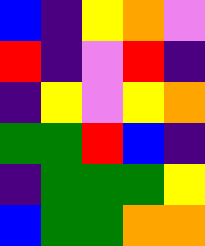[["blue", "indigo", "yellow", "orange", "violet"], ["red", "indigo", "violet", "red", "indigo"], ["indigo", "yellow", "violet", "yellow", "orange"], ["green", "green", "red", "blue", "indigo"], ["indigo", "green", "green", "green", "yellow"], ["blue", "green", "green", "orange", "orange"]]